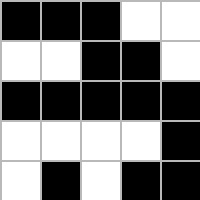[["black", "black", "black", "white", "white"], ["white", "white", "black", "black", "white"], ["black", "black", "black", "black", "black"], ["white", "white", "white", "white", "black"], ["white", "black", "white", "black", "black"]]